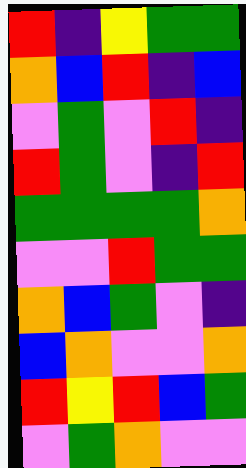[["red", "indigo", "yellow", "green", "green"], ["orange", "blue", "red", "indigo", "blue"], ["violet", "green", "violet", "red", "indigo"], ["red", "green", "violet", "indigo", "red"], ["green", "green", "green", "green", "orange"], ["violet", "violet", "red", "green", "green"], ["orange", "blue", "green", "violet", "indigo"], ["blue", "orange", "violet", "violet", "orange"], ["red", "yellow", "red", "blue", "green"], ["violet", "green", "orange", "violet", "violet"]]